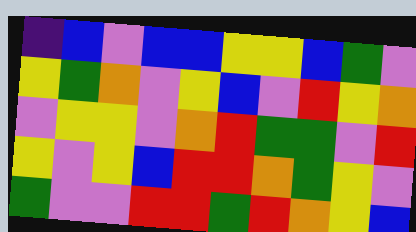[["indigo", "blue", "violet", "blue", "blue", "yellow", "yellow", "blue", "green", "violet"], ["yellow", "green", "orange", "violet", "yellow", "blue", "violet", "red", "yellow", "orange"], ["violet", "yellow", "yellow", "violet", "orange", "red", "green", "green", "violet", "red"], ["yellow", "violet", "yellow", "blue", "red", "red", "orange", "green", "yellow", "violet"], ["green", "violet", "violet", "red", "red", "green", "red", "orange", "yellow", "blue"]]